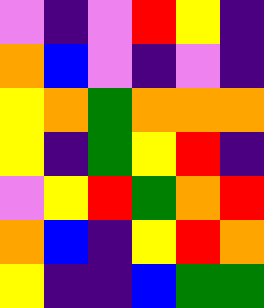[["violet", "indigo", "violet", "red", "yellow", "indigo"], ["orange", "blue", "violet", "indigo", "violet", "indigo"], ["yellow", "orange", "green", "orange", "orange", "orange"], ["yellow", "indigo", "green", "yellow", "red", "indigo"], ["violet", "yellow", "red", "green", "orange", "red"], ["orange", "blue", "indigo", "yellow", "red", "orange"], ["yellow", "indigo", "indigo", "blue", "green", "green"]]